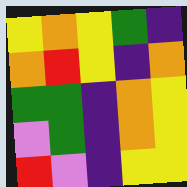[["yellow", "orange", "yellow", "green", "indigo"], ["orange", "red", "yellow", "indigo", "orange"], ["green", "green", "indigo", "orange", "yellow"], ["violet", "green", "indigo", "orange", "yellow"], ["red", "violet", "indigo", "yellow", "yellow"]]